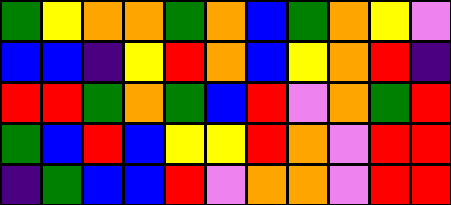[["green", "yellow", "orange", "orange", "green", "orange", "blue", "green", "orange", "yellow", "violet"], ["blue", "blue", "indigo", "yellow", "red", "orange", "blue", "yellow", "orange", "red", "indigo"], ["red", "red", "green", "orange", "green", "blue", "red", "violet", "orange", "green", "red"], ["green", "blue", "red", "blue", "yellow", "yellow", "red", "orange", "violet", "red", "red"], ["indigo", "green", "blue", "blue", "red", "violet", "orange", "orange", "violet", "red", "red"]]